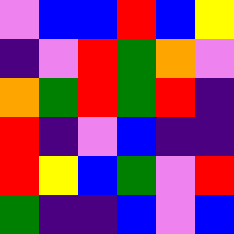[["violet", "blue", "blue", "red", "blue", "yellow"], ["indigo", "violet", "red", "green", "orange", "violet"], ["orange", "green", "red", "green", "red", "indigo"], ["red", "indigo", "violet", "blue", "indigo", "indigo"], ["red", "yellow", "blue", "green", "violet", "red"], ["green", "indigo", "indigo", "blue", "violet", "blue"]]